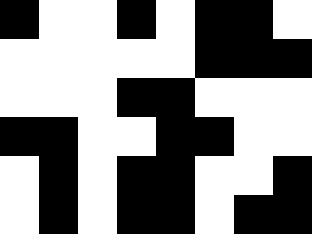[["black", "white", "white", "black", "white", "black", "black", "white"], ["white", "white", "white", "white", "white", "black", "black", "black"], ["white", "white", "white", "black", "black", "white", "white", "white"], ["black", "black", "white", "white", "black", "black", "white", "white"], ["white", "black", "white", "black", "black", "white", "white", "black"], ["white", "black", "white", "black", "black", "white", "black", "black"]]